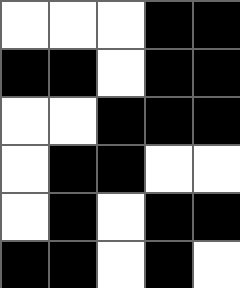[["white", "white", "white", "black", "black"], ["black", "black", "white", "black", "black"], ["white", "white", "black", "black", "black"], ["white", "black", "black", "white", "white"], ["white", "black", "white", "black", "black"], ["black", "black", "white", "black", "white"]]